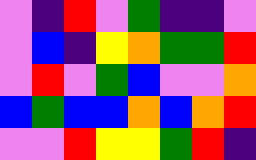[["violet", "indigo", "red", "violet", "green", "indigo", "indigo", "violet"], ["violet", "blue", "indigo", "yellow", "orange", "green", "green", "red"], ["violet", "red", "violet", "green", "blue", "violet", "violet", "orange"], ["blue", "green", "blue", "blue", "orange", "blue", "orange", "red"], ["violet", "violet", "red", "yellow", "yellow", "green", "red", "indigo"]]